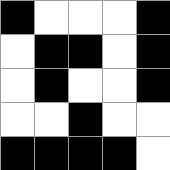[["black", "white", "white", "white", "black"], ["white", "black", "black", "white", "black"], ["white", "black", "white", "white", "black"], ["white", "white", "black", "white", "white"], ["black", "black", "black", "black", "white"]]